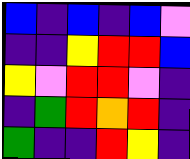[["blue", "indigo", "blue", "indigo", "blue", "violet"], ["indigo", "indigo", "yellow", "red", "red", "blue"], ["yellow", "violet", "red", "red", "violet", "indigo"], ["indigo", "green", "red", "orange", "red", "indigo"], ["green", "indigo", "indigo", "red", "yellow", "indigo"]]